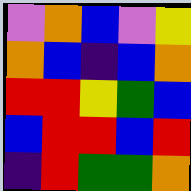[["violet", "orange", "blue", "violet", "yellow"], ["orange", "blue", "indigo", "blue", "orange"], ["red", "red", "yellow", "green", "blue"], ["blue", "red", "red", "blue", "red"], ["indigo", "red", "green", "green", "orange"]]